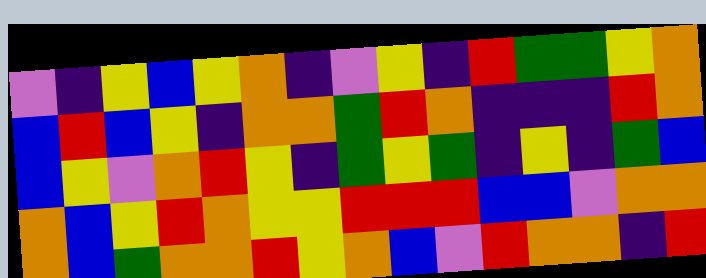[["violet", "indigo", "yellow", "blue", "yellow", "orange", "indigo", "violet", "yellow", "indigo", "red", "green", "green", "yellow", "orange"], ["blue", "red", "blue", "yellow", "indigo", "orange", "orange", "green", "red", "orange", "indigo", "indigo", "indigo", "red", "orange"], ["blue", "yellow", "violet", "orange", "red", "yellow", "indigo", "green", "yellow", "green", "indigo", "yellow", "indigo", "green", "blue"], ["orange", "blue", "yellow", "red", "orange", "yellow", "yellow", "red", "red", "red", "blue", "blue", "violet", "orange", "orange"], ["orange", "blue", "green", "orange", "orange", "red", "yellow", "orange", "blue", "violet", "red", "orange", "orange", "indigo", "red"]]